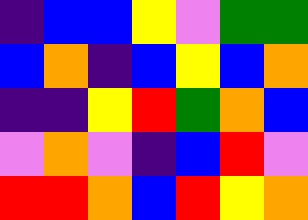[["indigo", "blue", "blue", "yellow", "violet", "green", "green"], ["blue", "orange", "indigo", "blue", "yellow", "blue", "orange"], ["indigo", "indigo", "yellow", "red", "green", "orange", "blue"], ["violet", "orange", "violet", "indigo", "blue", "red", "violet"], ["red", "red", "orange", "blue", "red", "yellow", "orange"]]